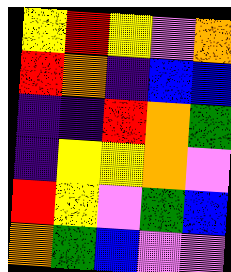[["yellow", "red", "yellow", "violet", "orange"], ["red", "orange", "indigo", "blue", "blue"], ["indigo", "indigo", "red", "orange", "green"], ["indigo", "yellow", "yellow", "orange", "violet"], ["red", "yellow", "violet", "green", "blue"], ["orange", "green", "blue", "violet", "violet"]]